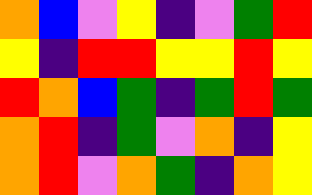[["orange", "blue", "violet", "yellow", "indigo", "violet", "green", "red"], ["yellow", "indigo", "red", "red", "yellow", "yellow", "red", "yellow"], ["red", "orange", "blue", "green", "indigo", "green", "red", "green"], ["orange", "red", "indigo", "green", "violet", "orange", "indigo", "yellow"], ["orange", "red", "violet", "orange", "green", "indigo", "orange", "yellow"]]